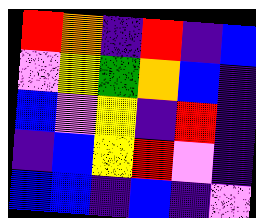[["red", "orange", "indigo", "red", "indigo", "blue"], ["violet", "yellow", "green", "orange", "blue", "indigo"], ["blue", "violet", "yellow", "indigo", "red", "indigo"], ["indigo", "blue", "yellow", "red", "violet", "indigo"], ["blue", "blue", "indigo", "blue", "indigo", "violet"]]